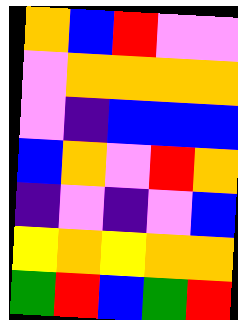[["orange", "blue", "red", "violet", "violet"], ["violet", "orange", "orange", "orange", "orange"], ["violet", "indigo", "blue", "blue", "blue"], ["blue", "orange", "violet", "red", "orange"], ["indigo", "violet", "indigo", "violet", "blue"], ["yellow", "orange", "yellow", "orange", "orange"], ["green", "red", "blue", "green", "red"]]